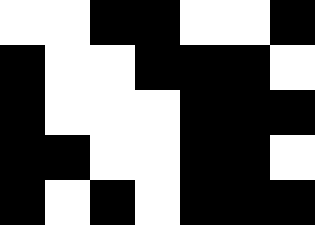[["white", "white", "black", "black", "white", "white", "black"], ["black", "white", "white", "black", "black", "black", "white"], ["black", "white", "white", "white", "black", "black", "black"], ["black", "black", "white", "white", "black", "black", "white"], ["black", "white", "black", "white", "black", "black", "black"]]